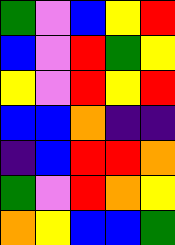[["green", "violet", "blue", "yellow", "red"], ["blue", "violet", "red", "green", "yellow"], ["yellow", "violet", "red", "yellow", "red"], ["blue", "blue", "orange", "indigo", "indigo"], ["indigo", "blue", "red", "red", "orange"], ["green", "violet", "red", "orange", "yellow"], ["orange", "yellow", "blue", "blue", "green"]]